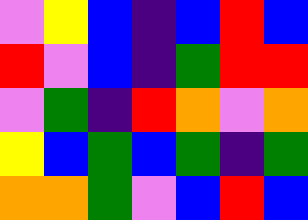[["violet", "yellow", "blue", "indigo", "blue", "red", "blue"], ["red", "violet", "blue", "indigo", "green", "red", "red"], ["violet", "green", "indigo", "red", "orange", "violet", "orange"], ["yellow", "blue", "green", "blue", "green", "indigo", "green"], ["orange", "orange", "green", "violet", "blue", "red", "blue"]]